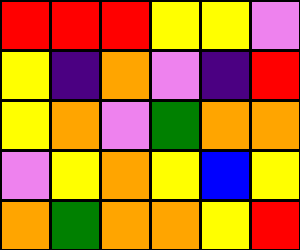[["red", "red", "red", "yellow", "yellow", "violet"], ["yellow", "indigo", "orange", "violet", "indigo", "red"], ["yellow", "orange", "violet", "green", "orange", "orange"], ["violet", "yellow", "orange", "yellow", "blue", "yellow"], ["orange", "green", "orange", "orange", "yellow", "red"]]